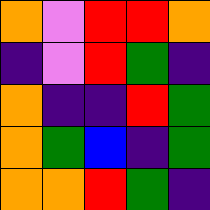[["orange", "violet", "red", "red", "orange"], ["indigo", "violet", "red", "green", "indigo"], ["orange", "indigo", "indigo", "red", "green"], ["orange", "green", "blue", "indigo", "green"], ["orange", "orange", "red", "green", "indigo"]]